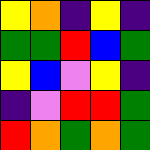[["yellow", "orange", "indigo", "yellow", "indigo"], ["green", "green", "red", "blue", "green"], ["yellow", "blue", "violet", "yellow", "indigo"], ["indigo", "violet", "red", "red", "green"], ["red", "orange", "green", "orange", "green"]]